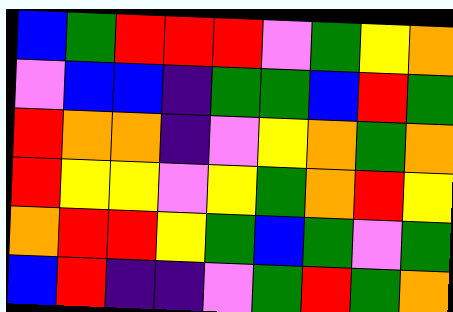[["blue", "green", "red", "red", "red", "violet", "green", "yellow", "orange"], ["violet", "blue", "blue", "indigo", "green", "green", "blue", "red", "green"], ["red", "orange", "orange", "indigo", "violet", "yellow", "orange", "green", "orange"], ["red", "yellow", "yellow", "violet", "yellow", "green", "orange", "red", "yellow"], ["orange", "red", "red", "yellow", "green", "blue", "green", "violet", "green"], ["blue", "red", "indigo", "indigo", "violet", "green", "red", "green", "orange"]]